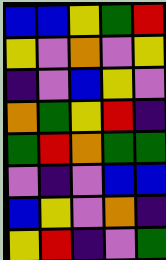[["blue", "blue", "yellow", "green", "red"], ["yellow", "violet", "orange", "violet", "yellow"], ["indigo", "violet", "blue", "yellow", "violet"], ["orange", "green", "yellow", "red", "indigo"], ["green", "red", "orange", "green", "green"], ["violet", "indigo", "violet", "blue", "blue"], ["blue", "yellow", "violet", "orange", "indigo"], ["yellow", "red", "indigo", "violet", "green"]]